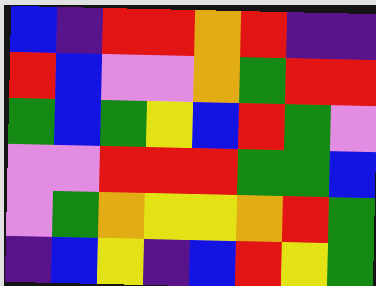[["blue", "indigo", "red", "red", "orange", "red", "indigo", "indigo"], ["red", "blue", "violet", "violet", "orange", "green", "red", "red"], ["green", "blue", "green", "yellow", "blue", "red", "green", "violet"], ["violet", "violet", "red", "red", "red", "green", "green", "blue"], ["violet", "green", "orange", "yellow", "yellow", "orange", "red", "green"], ["indigo", "blue", "yellow", "indigo", "blue", "red", "yellow", "green"]]